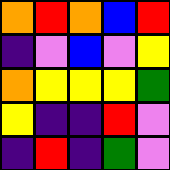[["orange", "red", "orange", "blue", "red"], ["indigo", "violet", "blue", "violet", "yellow"], ["orange", "yellow", "yellow", "yellow", "green"], ["yellow", "indigo", "indigo", "red", "violet"], ["indigo", "red", "indigo", "green", "violet"]]